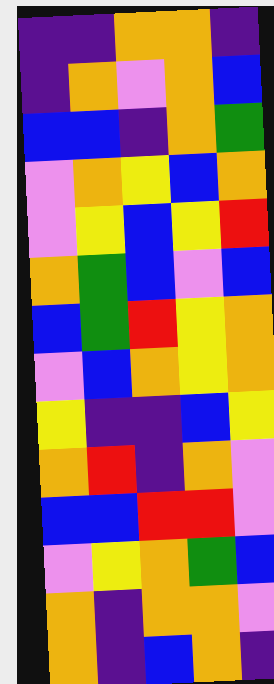[["indigo", "indigo", "orange", "orange", "indigo"], ["indigo", "orange", "violet", "orange", "blue"], ["blue", "blue", "indigo", "orange", "green"], ["violet", "orange", "yellow", "blue", "orange"], ["violet", "yellow", "blue", "yellow", "red"], ["orange", "green", "blue", "violet", "blue"], ["blue", "green", "red", "yellow", "orange"], ["violet", "blue", "orange", "yellow", "orange"], ["yellow", "indigo", "indigo", "blue", "yellow"], ["orange", "red", "indigo", "orange", "violet"], ["blue", "blue", "red", "red", "violet"], ["violet", "yellow", "orange", "green", "blue"], ["orange", "indigo", "orange", "orange", "violet"], ["orange", "indigo", "blue", "orange", "indigo"]]